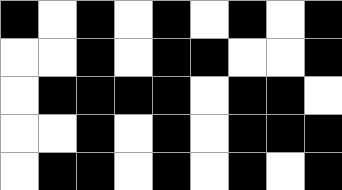[["black", "white", "black", "white", "black", "white", "black", "white", "black"], ["white", "white", "black", "white", "black", "black", "white", "white", "black"], ["white", "black", "black", "black", "black", "white", "black", "black", "white"], ["white", "white", "black", "white", "black", "white", "black", "black", "black"], ["white", "black", "black", "white", "black", "white", "black", "white", "black"]]